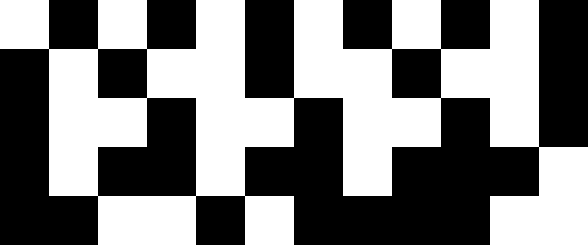[["white", "black", "white", "black", "white", "black", "white", "black", "white", "black", "white", "black"], ["black", "white", "black", "white", "white", "black", "white", "white", "black", "white", "white", "black"], ["black", "white", "white", "black", "white", "white", "black", "white", "white", "black", "white", "black"], ["black", "white", "black", "black", "white", "black", "black", "white", "black", "black", "black", "white"], ["black", "black", "white", "white", "black", "white", "black", "black", "black", "black", "white", "white"]]